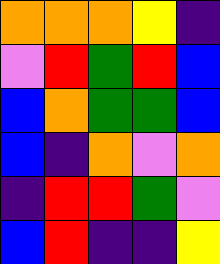[["orange", "orange", "orange", "yellow", "indigo"], ["violet", "red", "green", "red", "blue"], ["blue", "orange", "green", "green", "blue"], ["blue", "indigo", "orange", "violet", "orange"], ["indigo", "red", "red", "green", "violet"], ["blue", "red", "indigo", "indigo", "yellow"]]